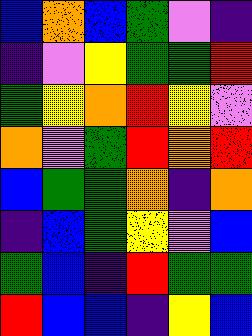[["blue", "orange", "blue", "green", "violet", "indigo"], ["indigo", "violet", "yellow", "green", "green", "red"], ["green", "yellow", "orange", "red", "yellow", "violet"], ["orange", "violet", "green", "red", "orange", "red"], ["blue", "green", "green", "orange", "indigo", "orange"], ["indigo", "blue", "green", "yellow", "violet", "blue"], ["green", "blue", "indigo", "red", "green", "green"], ["red", "blue", "blue", "indigo", "yellow", "blue"]]